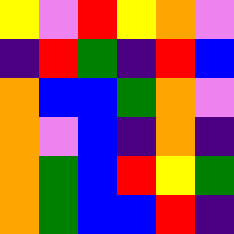[["yellow", "violet", "red", "yellow", "orange", "violet"], ["indigo", "red", "green", "indigo", "red", "blue"], ["orange", "blue", "blue", "green", "orange", "violet"], ["orange", "violet", "blue", "indigo", "orange", "indigo"], ["orange", "green", "blue", "red", "yellow", "green"], ["orange", "green", "blue", "blue", "red", "indigo"]]